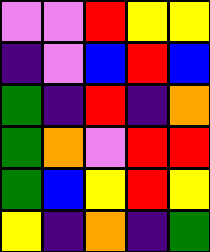[["violet", "violet", "red", "yellow", "yellow"], ["indigo", "violet", "blue", "red", "blue"], ["green", "indigo", "red", "indigo", "orange"], ["green", "orange", "violet", "red", "red"], ["green", "blue", "yellow", "red", "yellow"], ["yellow", "indigo", "orange", "indigo", "green"]]